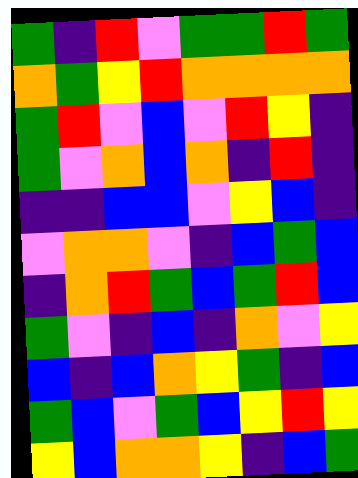[["green", "indigo", "red", "violet", "green", "green", "red", "green"], ["orange", "green", "yellow", "red", "orange", "orange", "orange", "orange"], ["green", "red", "violet", "blue", "violet", "red", "yellow", "indigo"], ["green", "violet", "orange", "blue", "orange", "indigo", "red", "indigo"], ["indigo", "indigo", "blue", "blue", "violet", "yellow", "blue", "indigo"], ["violet", "orange", "orange", "violet", "indigo", "blue", "green", "blue"], ["indigo", "orange", "red", "green", "blue", "green", "red", "blue"], ["green", "violet", "indigo", "blue", "indigo", "orange", "violet", "yellow"], ["blue", "indigo", "blue", "orange", "yellow", "green", "indigo", "blue"], ["green", "blue", "violet", "green", "blue", "yellow", "red", "yellow"], ["yellow", "blue", "orange", "orange", "yellow", "indigo", "blue", "green"]]